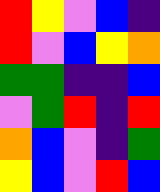[["red", "yellow", "violet", "blue", "indigo"], ["red", "violet", "blue", "yellow", "orange"], ["green", "green", "indigo", "indigo", "blue"], ["violet", "green", "red", "indigo", "red"], ["orange", "blue", "violet", "indigo", "green"], ["yellow", "blue", "violet", "red", "blue"]]